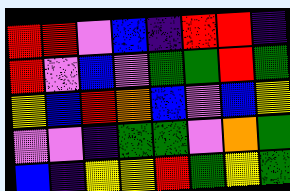[["red", "red", "violet", "blue", "indigo", "red", "red", "indigo"], ["red", "violet", "blue", "violet", "green", "green", "red", "green"], ["yellow", "blue", "red", "orange", "blue", "violet", "blue", "yellow"], ["violet", "violet", "indigo", "green", "green", "violet", "orange", "green"], ["blue", "indigo", "yellow", "yellow", "red", "green", "yellow", "green"]]